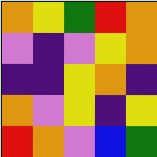[["orange", "yellow", "green", "red", "orange"], ["violet", "indigo", "violet", "yellow", "orange"], ["indigo", "indigo", "yellow", "orange", "indigo"], ["orange", "violet", "yellow", "indigo", "yellow"], ["red", "orange", "violet", "blue", "green"]]